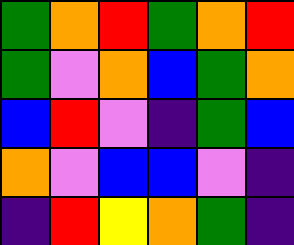[["green", "orange", "red", "green", "orange", "red"], ["green", "violet", "orange", "blue", "green", "orange"], ["blue", "red", "violet", "indigo", "green", "blue"], ["orange", "violet", "blue", "blue", "violet", "indigo"], ["indigo", "red", "yellow", "orange", "green", "indigo"]]